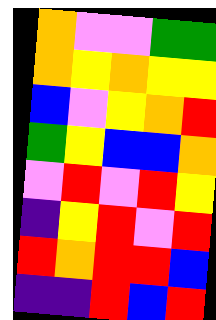[["orange", "violet", "violet", "green", "green"], ["orange", "yellow", "orange", "yellow", "yellow"], ["blue", "violet", "yellow", "orange", "red"], ["green", "yellow", "blue", "blue", "orange"], ["violet", "red", "violet", "red", "yellow"], ["indigo", "yellow", "red", "violet", "red"], ["red", "orange", "red", "red", "blue"], ["indigo", "indigo", "red", "blue", "red"]]